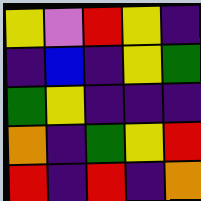[["yellow", "violet", "red", "yellow", "indigo"], ["indigo", "blue", "indigo", "yellow", "green"], ["green", "yellow", "indigo", "indigo", "indigo"], ["orange", "indigo", "green", "yellow", "red"], ["red", "indigo", "red", "indigo", "orange"]]